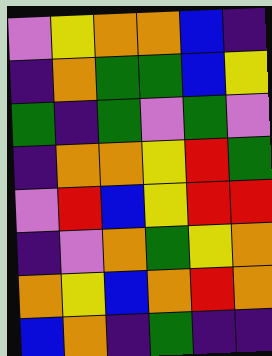[["violet", "yellow", "orange", "orange", "blue", "indigo"], ["indigo", "orange", "green", "green", "blue", "yellow"], ["green", "indigo", "green", "violet", "green", "violet"], ["indigo", "orange", "orange", "yellow", "red", "green"], ["violet", "red", "blue", "yellow", "red", "red"], ["indigo", "violet", "orange", "green", "yellow", "orange"], ["orange", "yellow", "blue", "orange", "red", "orange"], ["blue", "orange", "indigo", "green", "indigo", "indigo"]]